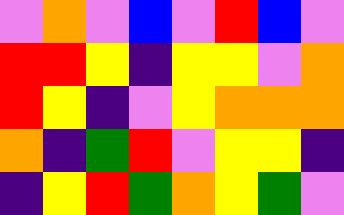[["violet", "orange", "violet", "blue", "violet", "red", "blue", "violet"], ["red", "red", "yellow", "indigo", "yellow", "yellow", "violet", "orange"], ["red", "yellow", "indigo", "violet", "yellow", "orange", "orange", "orange"], ["orange", "indigo", "green", "red", "violet", "yellow", "yellow", "indigo"], ["indigo", "yellow", "red", "green", "orange", "yellow", "green", "violet"]]